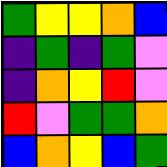[["green", "yellow", "yellow", "orange", "blue"], ["indigo", "green", "indigo", "green", "violet"], ["indigo", "orange", "yellow", "red", "violet"], ["red", "violet", "green", "green", "orange"], ["blue", "orange", "yellow", "blue", "green"]]